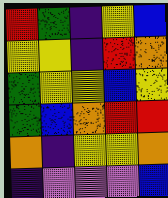[["red", "green", "indigo", "yellow", "blue"], ["yellow", "yellow", "indigo", "red", "orange"], ["green", "yellow", "yellow", "blue", "yellow"], ["green", "blue", "orange", "red", "red"], ["orange", "indigo", "yellow", "yellow", "orange"], ["indigo", "violet", "violet", "violet", "blue"]]